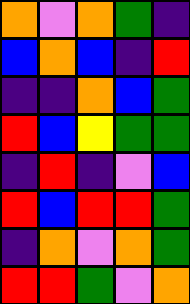[["orange", "violet", "orange", "green", "indigo"], ["blue", "orange", "blue", "indigo", "red"], ["indigo", "indigo", "orange", "blue", "green"], ["red", "blue", "yellow", "green", "green"], ["indigo", "red", "indigo", "violet", "blue"], ["red", "blue", "red", "red", "green"], ["indigo", "orange", "violet", "orange", "green"], ["red", "red", "green", "violet", "orange"]]